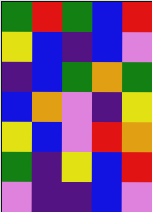[["green", "red", "green", "blue", "red"], ["yellow", "blue", "indigo", "blue", "violet"], ["indigo", "blue", "green", "orange", "green"], ["blue", "orange", "violet", "indigo", "yellow"], ["yellow", "blue", "violet", "red", "orange"], ["green", "indigo", "yellow", "blue", "red"], ["violet", "indigo", "indigo", "blue", "violet"]]